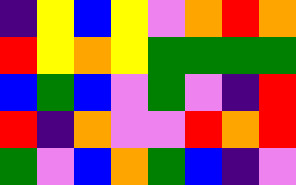[["indigo", "yellow", "blue", "yellow", "violet", "orange", "red", "orange"], ["red", "yellow", "orange", "yellow", "green", "green", "green", "green"], ["blue", "green", "blue", "violet", "green", "violet", "indigo", "red"], ["red", "indigo", "orange", "violet", "violet", "red", "orange", "red"], ["green", "violet", "blue", "orange", "green", "blue", "indigo", "violet"]]